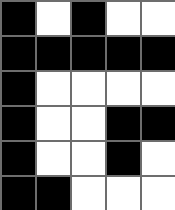[["black", "white", "black", "white", "white"], ["black", "black", "black", "black", "black"], ["black", "white", "white", "white", "white"], ["black", "white", "white", "black", "black"], ["black", "white", "white", "black", "white"], ["black", "black", "white", "white", "white"]]